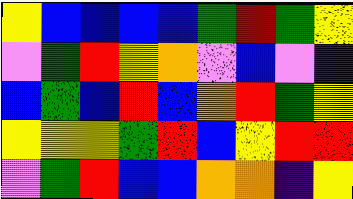[["yellow", "blue", "blue", "blue", "blue", "green", "red", "green", "yellow"], ["violet", "green", "red", "yellow", "orange", "violet", "blue", "violet", "indigo"], ["blue", "green", "blue", "red", "blue", "orange", "red", "green", "yellow"], ["yellow", "yellow", "yellow", "green", "red", "blue", "yellow", "red", "red"], ["violet", "green", "red", "blue", "blue", "orange", "orange", "indigo", "yellow"]]